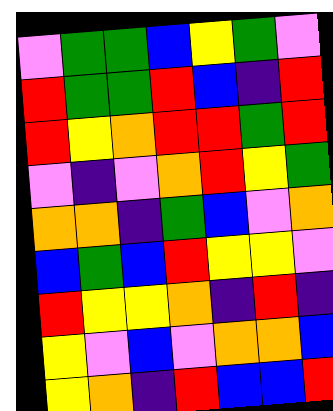[["violet", "green", "green", "blue", "yellow", "green", "violet"], ["red", "green", "green", "red", "blue", "indigo", "red"], ["red", "yellow", "orange", "red", "red", "green", "red"], ["violet", "indigo", "violet", "orange", "red", "yellow", "green"], ["orange", "orange", "indigo", "green", "blue", "violet", "orange"], ["blue", "green", "blue", "red", "yellow", "yellow", "violet"], ["red", "yellow", "yellow", "orange", "indigo", "red", "indigo"], ["yellow", "violet", "blue", "violet", "orange", "orange", "blue"], ["yellow", "orange", "indigo", "red", "blue", "blue", "red"]]